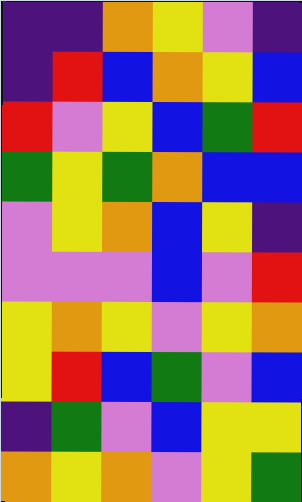[["indigo", "indigo", "orange", "yellow", "violet", "indigo"], ["indigo", "red", "blue", "orange", "yellow", "blue"], ["red", "violet", "yellow", "blue", "green", "red"], ["green", "yellow", "green", "orange", "blue", "blue"], ["violet", "yellow", "orange", "blue", "yellow", "indigo"], ["violet", "violet", "violet", "blue", "violet", "red"], ["yellow", "orange", "yellow", "violet", "yellow", "orange"], ["yellow", "red", "blue", "green", "violet", "blue"], ["indigo", "green", "violet", "blue", "yellow", "yellow"], ["orange", "yellow", "orange", "violet", "yellow", "green"]]